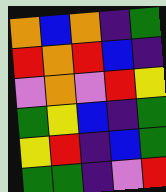[["orange", "blue", "orange", "indigo", "green"], ["red", "orange", "red", "blue", "indigo"], ["violet", "orange", "violet", "red", "yellow"], ["green", "yellow", "blue", "indigo", "green"], ["yellow", "red", "indigo", "blue", "green"], ["green", "green", "indigo", "violet", "red"]]